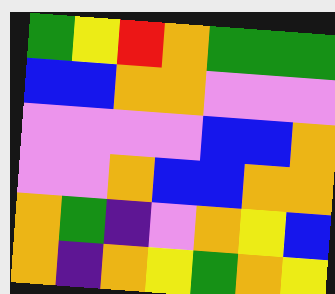[["green", "yellow", "red", "orange", "green", "green", "green"], ["blue", "blue", "orange", "orange", "violet", "violet", "violet"], ["violet", "violet", "violet", "violet", "blue", "blue", "orange"], ["violet", "violet", "orange", "blue", "blue", "orange", "orange"], ["orange", "green", "indigo", "violet", "orange", "yellow", "blue"], ["orange", "indigo", "orange", "yellow", "green", "orange", "yellow"]]